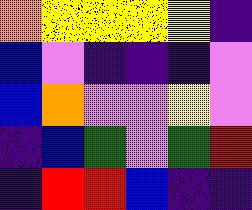[["orange", "yellow", "yellow", "yellow", "yellow", "indigo"], ["blue", "violet", "indigo", "indigo", "indigo", "violet"], ["blue", "orange", "violet", "violet", "yellow", "violet"], ["indigo", "blue", "green", "violet", "green", "red"], ["indigo", "red", "red", "blue", "indigo", "indigo"]]